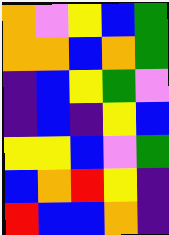[["orange", "violet", "yellow", "blue", "green"], ["orange", "orange", "blue", "orange", "green"], ["indigo", "blue", "yellow", "green", "violet"], ["indigo", "blue", "indigo", "yellow", "blue"], ["yellow", "yellow", "blue", "violet", "green"], ["blue", "orange", "red", "yellow", "indigo"], ["red", "blue", "blue", "orange", "indigo"]]